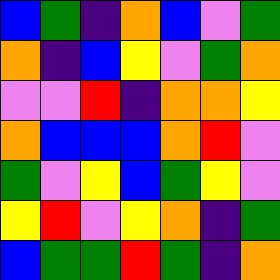[["blue", "green", "indigo", "orange", "blue", "violet", "green"], ["orange", "indigo", "blue", "yellow", "violet", "green", "orange"], ["violet", "violet", "red", "indigo", "orange", "orange", "yellow"], ["orange", "blue", "blue", "blue", "orange", "red", "violet"], ["green", "violet", "yellow", "blue", "green", "yellow", "violet"], ["yellow", "red", "violet", "yellow", "orange", "indigo", "green"], ["blue", "green", "green", "red", "green", "indigo", "orange"]]